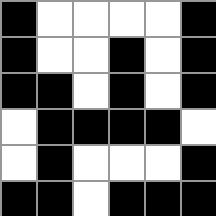[["black", "white", "white", "white", "white", "black"], ["black", "white", "white", "black", "white", "black"], ["black", "black", "white", "black", "white", "black"], ["white", "black", "black", "black", "black", "white"], ["white", "black", "white", "white", "white", "black"], ["black", "black", "white", "black", "black", "black"]]